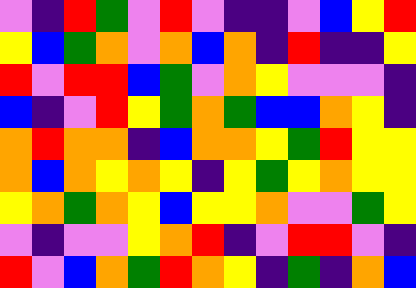[["violet", "indigo", "red", "green", "violet", "red", "violet", "indigo", "indigo", "violet", "blue", "yellow", "red"], ["yellow", "blue", "green", "orange", "violet", "orange", "blue", "orange", "indigo", "red", "indigo", "indigo", "yellow"], ["red", "violet", "red", "red", "blue", "green", "violet", "orange", "yellow", "violet", "violet", "violet", "indigo"], ["blue", "indigo", "violet", "red", "yellow", "green", "orange", "green", "blue", "blue", "orange", "yellow", "indigo"], ["orange", "red", "orange", "orange", "indigo", "blue", "orange", "orange", "yellow", "green", "red", "yellow", "yellow"], ["orange", "blue", "orange", "yellow", "orange", "yellow", "indigo", "yellow", "green", "yellow", "orange", "yellow", "yellow"], ["yellow", "orange", "green", "orange", "yellow", "blue", "yellow", "yellow", "orange", "violet", "violet", "green", "yellow"], ["violet", "indigo", "violet", "violet", "yellow", "orange", "red", "indigo", "violet", "red", "red", "violet", "indigo"], ["red", "violet", "blue", "orange", "green", "red", "orange", "yellow", "indigo", "green", "indigo", "orange", "blue"]]